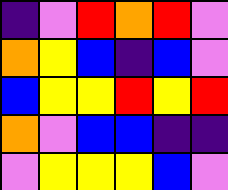[["indigo", "violet", "red", "orange", "red", "violet"], ["orange", "yellow", "blue", "indigo", "blue", "violet"], ["blue", "yellow", "yellow", "red", "yellow", "red"], ["orange", "violet", "blue", "blue", "indigo", "indigo"], ["violet", "yellow", "yellow", "yellow", "blue", "violet"]]